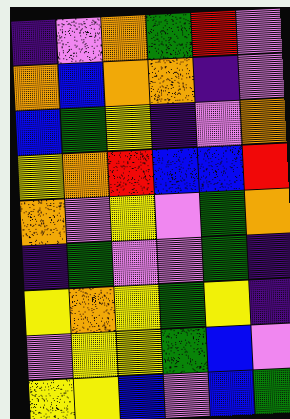[["indigo", "violet", "orange", "green", "red", "violet"], ["orange", "blue", "orange", "orange", "indigo", "violet"], ["blue", "green", "yellow", "indigo", "violet", "orange"], ["yellow", "orange", "red", "blue", "blue", "red"], ["orange", "violet", "yellow", "violet", "green", "orange"], ["indigo", "green", "violet", "violet", "green", "indigo"], ["yellow", "orange", "yellow", "green", "yellow", "indigo"], ["violet", "yellow", "yellow", "green", "blue", "violet"], ["yellow", "yellow", "blue", "violet", "blue", "green"]]